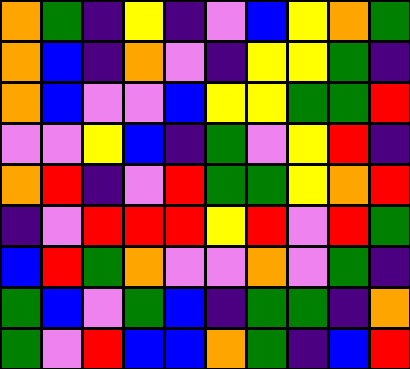[["orange", "green", "indigo", "yellow", "indigo", "violet", "blue", "yellow", "orange", "green"], ["orange", "blue", "indigo", "orange", "violet", "indigo", "yellow", "yellow", "green", "indigo"], ["orange", "blue", "violet", "violet", "blue", "yellow", "yellow", "green", "green", "red"], ["violet", "violet", "yellow", "blue", "indigo", "green", "violet", "yellow", "red", "indigo"], ["orange", "red", "indigo", "violet", "red", "green", "green", "yellow", "orange", "red"], ["indigo", "violet", "red", "red", "red", "yellow", "red", "violet", "red", "green"], ["blue", "red", "green", "orange", "violet", "violet", "orange", "violet", "green", "indigo"], ["green", "blue", "violet", "green", "blue", "indigo", "green", "green", "indigo", "orange"], ["green", "violet", "red", "blue", "blue", "orange", "green", "indigo", "blue", "red"]]